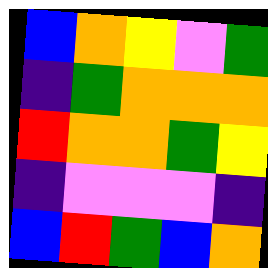[["blue", "orange", "yellow", "violet", "green"], ["indigo", "green", "orange", "orange", "orange"], ["red", "orange", "orange", "green", "yellow"], ["indigo", "violet", "violet", "violet", "indigo"], ["blue", "red", "green", "blue", "orange"]]